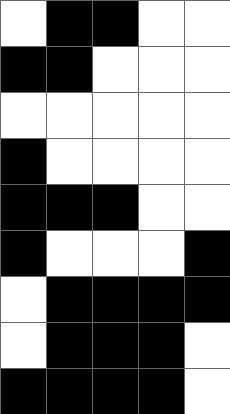[["white", "black", "black", "white", "white"], ["black", "black", "white", "white", "white"], ["white", "white", "white", "white", "white"], ["black", "white", "white", "white", "white"], ["black", "black", "black", "white", "white"], ["black", "white", "white", "white", "black"], ["white", "black", "black", "black", "black"], ["white", "black", "black", "black", "white"], ["black", "black", "black", "black", "white"]]